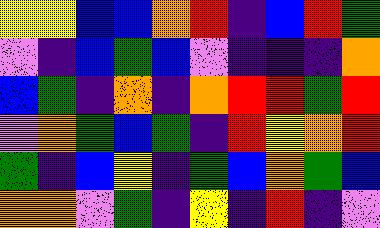[["yellow", "yellow", "blue", "blue", "orange", "red", "indigo", "blue", "red", "green"], ["violet", "indigo", "blue", "green", "blue", "violet", "indigo", "indigo", "indigo", "orange"], ["blue", "green", "indigo", "orange", "indigo", "orange", "red", "red", "green", "red"], ["violet", "orange", "green", "blue", "green", "indigo", "red", "yellow", "orange", "red"], ["green", "indigo", "blue", "yellow", "indigo", "green", "blue", "orange", "green", "blue"], ["orange", "orange", "violet", "green", "indigo", "yellow", "indigo", "red", "indigo", "violet"]]